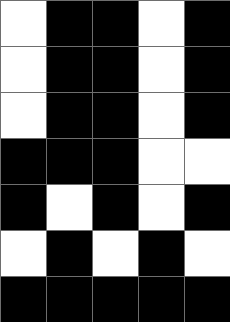[["white", "black", "black", "white", "black"], ["white", "black", "black", "white", "black"], ["white", "black", "black", "white", "black"], ["black", "black", "black", "white", "white"], ["black", "white", "black", "white", "black"], ["white", "black", "white", "black", "white"], ["black", "black", "black", "black", "black"]]